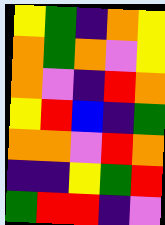[["yellow", "green", "indigo", "orange", "yellow"], ["orange", "green", "orange", "violet", "yellow"], ["orange", "violet", "indigo", "red", "orange"], ["yellow", "red", "blue", "indigo", "green"], ["orange", "orange", "violet", "red", "orange"], ["indigo", "indigo", "yellow", "green", "red"], ["green", "red", "red", "indigo", "violet"]]